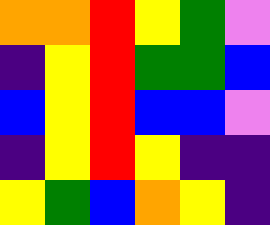[["orange", "orange", "red", "yellow", "green", "violet"], ["indigo", "yellow", "red", "green", "green", "blue"], ["blue", "yellow", "red", "blue", "blue", "violet"], ["indigo", "yellow", "red", "yellow", "indigo", "indigo"], ["yellow", "green", "blue", "orange", "yellow", "indigo"]]